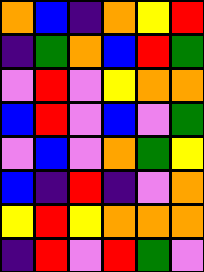[["orange", "blue", "indigo", "orange", "yellow", "red"], ["indigo", "green", "orange", "blue", "red", "green"], ["violet", "red", "violet", "yellow", "orange", "orange"], ["blue", "red", "violet", "blue", "violet", "green"], ["violet", "blue", "violet", "orange", "green", "yellow"], ["blue", "indigo", "red", "indigo", "violet", "orange"], ["yellow", "red", "yellow", "orange", "orange", "orange"], ["indigo", "red", "violet", "red", "green", "violet"]]